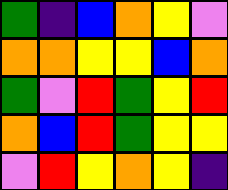[["green", "indigo", "blue", "orange", "yellow", "violet"], ["orange", "orange", "yellow", "yellow", "blue", "orange"], ["green", "violet", "red", "green", "yellow", "red"], ["orange", "blue", "red", "green", "yellow", "yellow"], ["violet", "red", "yellow", "orange", "yellow", "indigo"]]